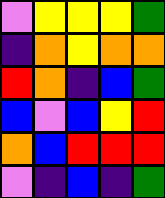[["violet", "yellow", "yellow", "yellow", "green"], ["indigo", "orange", "yellow", "orange", "orange"], ["red", "orange", "indigo", "blue", "green"], ["blue", "violet", "blue", "yellow", "red"], ["orange", "blue", "red", "red", "red"], ["violet", "indigo", "blue", "indigo", "green"]]